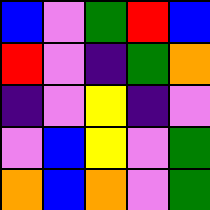[["blue", "violet", "green", "red", "blue"], ["red", "violet", "indigo", "green", "orange"], ["indigo", "violet", "yellow", "indigo", "violet"], ["violet", "blue", "yellow", "violet", "green"], ["orange", "blue", "orange", "violet", "green"]]